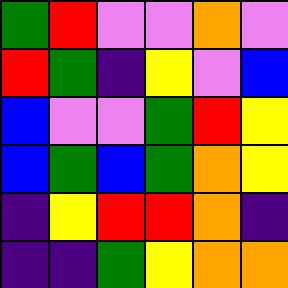[["green", "red", "violet", "violet", "orange", "violet"], ["red", "green", "indigo", "yellow", "violet", "blue"], ["blue", "violet", "violet", "green", "red", "yellow"], ["blue", "green", "blue", "green", "orange", "yellow"], ["indigo", "yellow", "red", "red", "orange", "indigo"], ["indigo", "indigo", "green", "yellow", "orange", "orange"]]